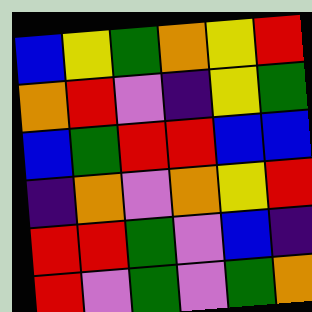[["blue", "yellow", "green", "orange", "yellow", "red"], ["orange", "red", "violet", "indigo", "yellow", "green"], ["blue", "green", "red", "red", "blue", "blue"], ["indigo", "orange", "violet", "orange", "yellow", "red"], ["red", "red", "green", "violet", "blue", "indigo"], ["red", "violet", "green", "violet", "green", "orange"]]